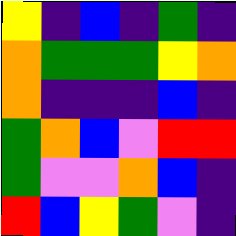[["yellow", "indigo", "blue", "indigo", "green", "indigo"], ["orange", "green", "green", "green", "yellow", "orange"], ["orange", "indigo", "indigo", "indigo", "blue", "indigo"], ["green", "orange", "blue", "violet", "red", "red"], ["green", "violet", "violet", "orange", "blue", "indigo"], ["red", "blue", "yellow", "green", "violet", "indigo"]]